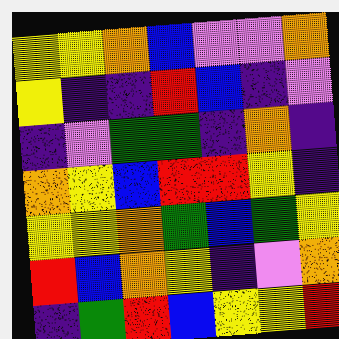[["yellow", "yellow", "orange", "blue", "violet", "violet", "orange"], ["yellow", "indigo", "indigo", "red", "blue", "indigo", "violet"], ["indigo", "violet", "green", "green", "indigo", "orange", "indigo"], ["orange", "yellow", "blue", "red", "red", "yellow", "indigo"], ["yellow", "yellow", "orange", "green", "blue", "green", "yellow"], ["red", "blue", "orange", "yellow", "indigo", "violet", "orange"], ["indigo", "green", "red", "blue", "yellow", "yellow", "red"]]